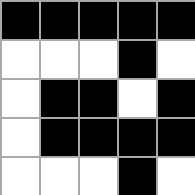[["black", "black", "black", "black", "black"], ["white", "white", "white", "black", "white"], ["white", "black", "black", "white", "black"], ["white", "black", "black", "black", "black"], ["white", "white", "white", "black", "white"]]